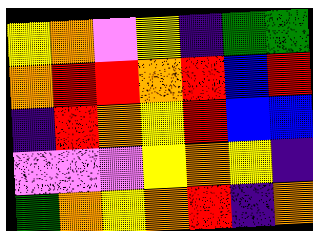[["yellow", "orange", "violet", "yellow", "indigo", "green", "green"], ["orange", "red", "red", "orange", "red", "blue", "red"], ["indigo", "red", "orange", "yellow", "red", "blue", "blue"], ["violet", "violet", "violet", "yellow", "orange", "yellow", "indigo"], ["green", "orange", "yellow", "orange", "red", "indigo", "orange"]]